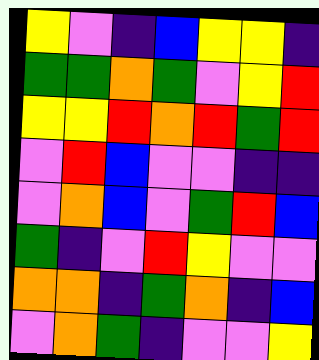[["yellow", "violet", "indigo", "blue", "yellow", "yellow", "indigo"], ["green", "green", "orange", "green", "violet", "yellow", "red"], ["yellow", "yellow", "red", "orange", "red", "green", "red"], ["violet", "red", "blue", "violet", "violet", "indigo", "indigo"], ["violet", "orange", "blue", "violet", "green", "red", "blue"], ["green", "indigo", "violet", "red", "yellow", "violet", "violet"], ["orange", "orange", "indigo", "green", "orange", "indigo", "blue"], ["violet", "orange", "green", "indigo", "violet", "violet", "yellow"]]